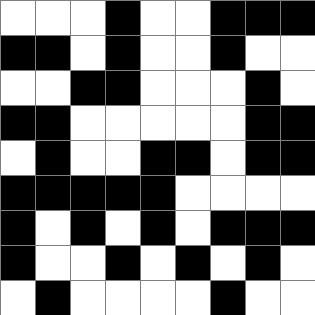[["white", "white", "white", "black", "white", "white", "black", "black", "black"], ["black", "black", "white", "black", "white", "white", "black", "white", "white"], ["white", "white", "black", "black", "white", "white", "white", "black", "white"], ["black", "black", "white", "white", "white", "white", "white", "black", "black"], ["white", "black", "white", "white", "black", "black", "white", "black", "black"], ["black", "black", "black", "black", "black", "white", "white", "white", "white"], ["black", "white", "black", "white", "black", "white", "black", "black", "black"], ["black", "white", "white", "black", "white", "black", "white", "black", "white"], ["white", "black", "white", "white", "white", "white", "black", "white", "white"]]